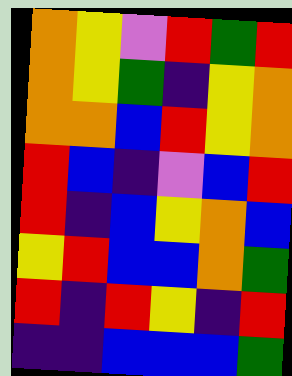[["orange", "yellow", "violet", "red", "green", "red"], ["orange", "yellow", "green", "indigo", "yellow", "orange"], ["orange", "orange", "blue", "red", "yellow", "orange"], ["red", "blue", "indigo", "violet", "blue", "red"], ["red", "indigo", "blue", "yellow", "orange", "blue"], ["yellow", "red", "blue", "blue", "orange", "green"], ["red", "indigo", "red", "yellow", "indigo", "red"], ["indigo", "indigo", "blue", "blue", "blue", "green"]]